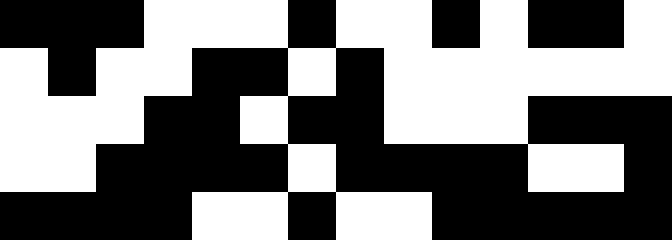[["black", "black", "black", "white", "white", "white", "black", "white", "white", "black", "white", "black", "black", "white"], ["white", "black", "white", "white", "black", "black", "white", "black", "white", "white", "white", "white", "white", "white"], ["white", "white", "white", "black", "black", "white", "black", "black", "white", "white", "white", "black", "black", "black"], ["white", "white", "black", "black", "black", "black", "white", "black", "black", "black", "black", "white", "white", "black"], ["black", "black", "black", "black", "white", "white", "black", "white", "white", "black", "black", "black", "black", "black"]]